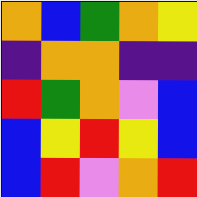[["orange", "blue", "green", "orange", "yellow"], ["indigo", "orange", "orange", "indigo", "indigo"], ["red", "green", "orange", "violet", "blue"], ["blue", "yellow", "red", "yellow", "blue"], ["blue", "red", "violet", "orange", "red"]]